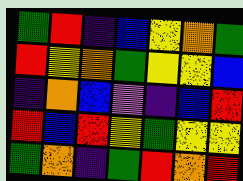[["green", "red", "indigo", "blue", "yellow", "orange", "green"], ["red", "yellow", "orange", "green", "yellow", "yellow", "blue"], ["indigo", "orange", "blue", "violet", "indigo", "blue", "red"], ["red", "blue", "red", "yellow", "green", "yellow", "yellow"], ["green", "orange", "indigo", "green", "red", "orange", "red"]]